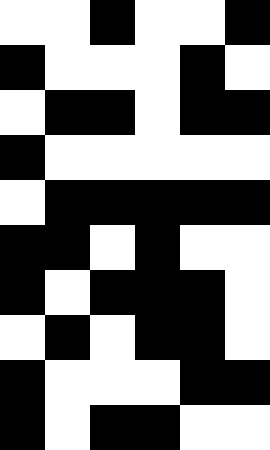[["white", "white", "black", "white", "white", "black"], ["black", "white", "white", "white", "black", "white"], ["white", "black", "black", "white", "black", "black"], ["black", "white", "white", "white", "white", "white"], ["white", "black", "black", "black", "black", "black"], ["black", "black", "white", "black", "white", "white"], ["black", "white", "black", "black", "black", "white"], ["white", "black", "white", "black", "black", "white"], ["black", "white", "white", "white", "black", "black"], ["black", "white", "black", "black", "white", "white"]]